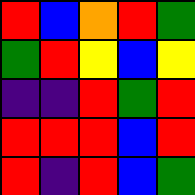[["red", "blue", "orange", "red", "green"], ["green", "red", "yellow", "blue", "yellow"], ["indigo", "indigo", "red", "green", "red"], ["red", "red", "red", "blue", "red"], ["red", "indigo", "red", "blue", "green"]]